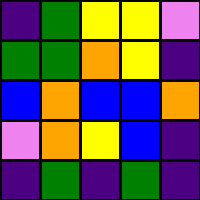[["indigo", "green", "yellow", "yellow", "violet"], ["green", "green", "orange", "yellow", "indigo"], ["blue", "orange", "blue", "blue", "orange"], ["violet", "orange", "yellow", "blue", "indigo"], ["indigo", "green", "indigo", "green", "indigo"]]